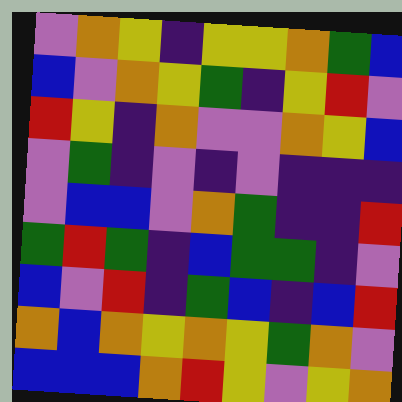[["violet", "orange", "yellow", "indigo", "yellow", "yellow", "orange", "green", "blue"], ["blue", "violet", "orange", "yellow", "green", "indigo", "yellow", "red", "violet"], ["red", "yellow", "indigo", "orange", "violet", "violet", "orange", "yellow", "blue"], ["violet", "green", "indigo", "violet", "indigo", "violet", "indigo", "indigo", "indigo"], ["violet", "blue", "blue", "violet", "orange", "green", "indigo", "indigo", "red"], ["green", "red", "green", "indigo", "blue", "green", "green", "indigo", "violet"], ["blue", "violet", "red", "indigo", "green", "blue", "indigo", "blue", "red"], ["orange", "blue", "orange", "yellow", "orange", "yellow", "green", "orange", "violet"], ["blue", "blue", "blue", "orange", "red", "yellow", "violet", "yellow", "orange"]]